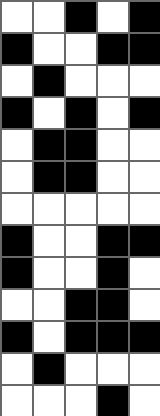[["white", "white", "black", "white", "black"], ["black", "white", "white", "black", "black"], ["white", "black", "white", "white", "white"], ["black", "white", "black", "white", "black"], ["white", "black", "black", "white", "white"], ["white", "black", "black", "white", "white"], ["white", "white", "white", "white", "white"], ["black", "white", "white", "black", "black"], ["black", "white", "white", "black", "white"], ["white", "white", "black", "black", "white"], ["black", "white", "black", "black", "black"], ["white", "black", "white", "white", "white"], ["white", "white", "white", "black", "white"]]